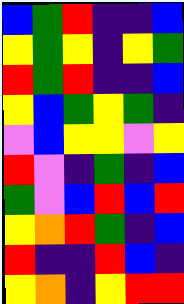[["blue", "green", "red", "indigo", "indigo", "blue"], ["yellow", "green", "yellow", "indigo", "yellow", "green"], ["red", "green", "red", "indigo", "indigo", "blue"], ["yellow", "blue", "green", "yellow", "green", "indigo"], ["violet", "blue", "yellow", "yellow", "violet", "yellow"], ["red", "violet", "indigo", "green", "indigo", "blue"], ["green", "violet", "blue", "red", "blue", "red"], ["yellow", "orange", "red", "green", "indigo", "blue"], ["red", "indigo", "indigo", "red", "blue", "indigo"], ["yellow", "orange", "indigo", "yellow", "red", "red"]]